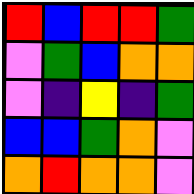[["red", "blue", "red", "red", "green"], ["violet", "green", "blue", "orange", "orange"], ["violet", "indigo", "yellow", "indigo", "green"], ["blue", "blue", "green", "orange", "violet"], ["orange", "red", "orange", "orange", "violet"]]